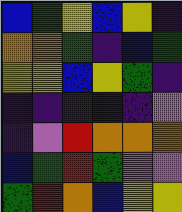[["blue", "green", "yellow", "blue", "yellow", "indigo"], ["orange", "orange", "green", "indigo", "blue", "green"], ["yellow", "yellow", "blue", "yellow", "green", "indigo"], ["indigo", "indigo", "indigo", "indigo", "indigo", "violet"], ["indigo", "violet", "red", "orange", "orange", "orange"], ["blue", "green", "red", "green", "violet", "violet"], ["green", "red", "orange", "blue", "yellow", "yellow"]]